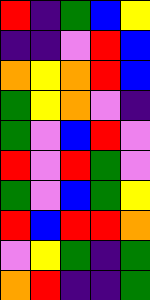[["red", "indigo", "green", "blue", "yellow"], ["indigo", "indigo", "violet", "red", "blue"], ["orange", "yellow", "orange", "red", "blue"], ["green", "yellow", "orange", "violet", "indigo"], ["green", "violet", "blue", "red", "violet"], ["red", "violet", "red", "green", "violet"], ["green", "violet", "blue", "green", "yellow"], ["red", "blue", "red", "red", "orange"], ["violet", "yellow", "green", "indigo", "green"], ["orange", "red", "indigo", "indigo", "green"]]